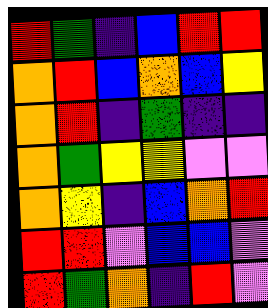[["red", "green", "indigo", "blue", "red", "red"], ["orange", "red", "blue", "orange", "blue", "yellow"], ["orange", "red", "indigo", "green", "indigo", "indigo"], ["orange", "green", "yellow", "yellow", "violet", "violet"], ["orange", "yellow", "indigo", "blue", "orange", "red"], ["red", "red", "violet", "blue", "blue", "violet"], ["red", "green", "orange", "indigo", "red", "violet"]]